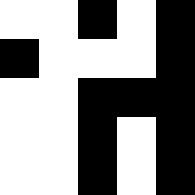[["white", "white", "black", "white", "black"], ["black", "white", "white", "white", "black"], ["white", "white", "black", "black", "black"], ["white", "white", "black", "white", "black"], ["white", "white", "black", "white", "black"]]